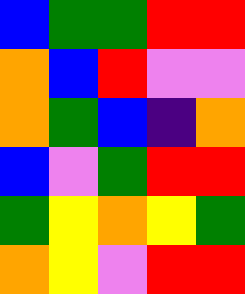[["blue", "green", "green", "red", "red"], ["orange", "blue", "red", "violet", "violet"], ["orange", "green", "blue", "indigo", "orange"], ["blue", "violet", "green", "red", "red"], ["green", "yellow", "orange", "yellow", "green"], ["orange", "yellow", "violet", "red", "red"]]